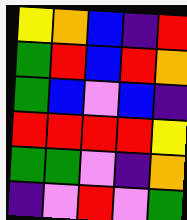[["yellow", "orange", "blue", "indigo", "red"], ["green", "red", "blue", "red", "orange"], ["green", "blue", "violet", "blue", "indigo"], ["red", "red", "red", "red", "yellow"], ["green", "green", "violet", "indigo", "orange"], ["indigo", "violet", "red", "violet", "green"]]